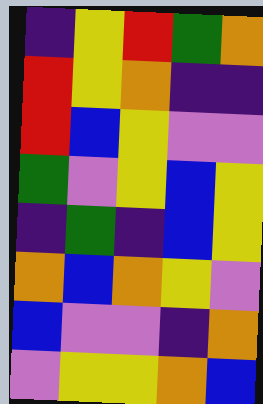[["indigo", "yellow", "red", "green", "orange"], ["red", "yellow", "orange", "indigo", "indigo"], ["red", "blue", "yellow", "violet", "violet"], ["green", "violet", "yellow", "blue", "yellow"], ["indigo", "green", "indigo", "blue", "yellow"], ["orange", "blue", "orange", "yellow", "violet"], ["blue", "violet", "violet", "indigo", "orange"], ["violet", "yellow", "yellow", "orange", "blue"]]